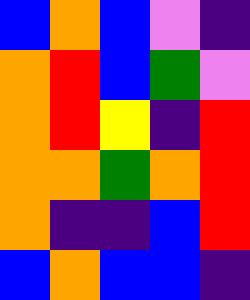[["blue", "orange", "blue", "violet", "indigo"], ["orange", "red", "blue", "green", "violet"], ["orange", "red", "yellow", "indigo", "red"], ["orange", "orange", "green", "orange", "red"], ["orange", "indigo", "indigo", "blue", "red"], ["blue", "orange", "blue", "blue", "indigo"]]